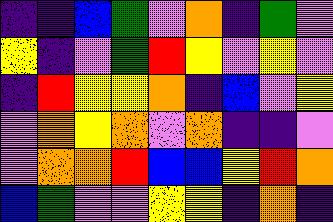[["indigo", "indigo", "blue", "green", "violet", "orange", "indigo", "green", "violet"], ["yellow", "indigo", "violet", "green", "red", "yellow", "violet", "yellow", "violet"], ["indigo", "red", "yellow", "yellow", "orange", "indigo", "blue", "violet", "yellow"], ["violet", "orange", "yellow", "orange", "violet", "orange", "indigo", "indigo", "violet"], ["violet", "orange", "orange", "red", "blue", "blue", "yellow", "red", "orange"], ["blue", "green", "violet", "violet", "yellow", "yellow", "indigo", "orange", "indigo"]]